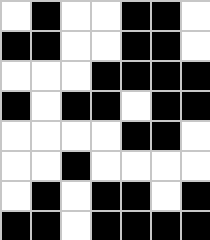[["white", "black", "white", "white", "black", "black", "white"], ["black", "black", "white", "white", "black", "black", "white"], ["white", "white", "white", "black", "black", "black", "black"], ["black", "white", "black", "black", "white", "black", "black"], ["white", "white", "white", "white", "black", "black", "white"], ["white", "white", "black", "white", "white", "white", "white"], ["white", "black", "white", "black", "black", "white", "black"], ["black", "black", "white", "black", "black", "black", "black"]]